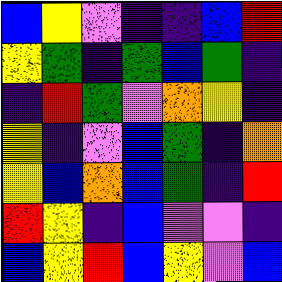[["blue", "yellow", "violet", "indigo", "indigo", "blue", "red"], ["yellow", "green", "indigo", "green", "blue", "green", "indigo"], ["indigo", "red", "green", "violet", "orange", "yellow", "indigo"], ["yellow", "indigo", "violet", "blue", "green", "indigo", "orange"], ["yellow", "blue", "orange", "blue", "green", "indigo", "red"], ["red", "yellow", "indigo", "blue", "violet", "violet", "indigo"], ["blue", "yellow", "red", "blue", "yellow", "violet", "blue"]]